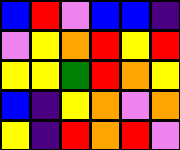[["blue", "red", "violet", "blue", "blue", "indigo"], ["violet", "yellow", "orange", "red", "yellow", "red"], ["yellow", "yellow", "green", "red", "orange", "yellow"], ["blue", "indigo", "yellow", "orange", "violet", "orange"], ["yellow", "indigo", "red", "orange", "red", "violet"]]